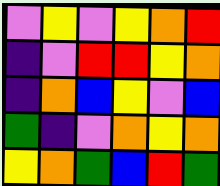[["violet", "yellow", "violet", "yellow", "orange", "red"], ["indigo", "violet", "red", "red", "yellow", "orange"], ["indigo", "orange", "blue", "yellow", "violet", "blue"], ["green", "indigo", "violet", "orange", "yellow", "orange"], ["yellow", "orange", "green", "blue", "red", "green"]]